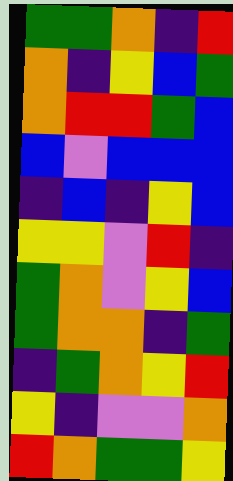[["green", "green", "orange", "indigo", "red"], ["orange", "indigo", "yellow", "blue", "green"], ["orange", "red", "red", "green", "blue"], ["blue", "violet", "blue", "blue", "blue"], ["indigo", "blue", "indigo", "yellow", "blue"], ["yellow", "yellow", "violet", "red", "indigo"], ["green", "orange", "violet", "yellow", "blue"], ["green", "orange", "orange", "indigo", "green"], ["indigo", "green", "orange", "yellow", "red"], ["yellow", "indigo", "violet", "violet", "orange"], ["red", "orange", "green", "green", "yellow"]]